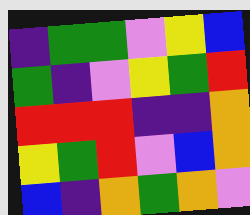[["indigo", "green", "green", "violet", "yellow", "blue"], ["green", "indigo", "violet", "yellow", "green", "red"], ["red", "red", "red", "indigo", "indigo", "orange"], ["yellow", "green", "red", "violet", "blue", "orange"], ["blue", "indigo", "orange", "green", "orange", "violet"]]